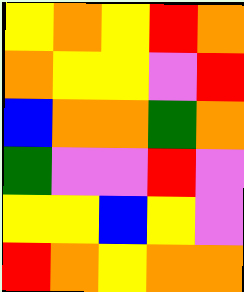[["yellow", "orange", "yellow", "red", "orange"], ["orange", "yellow", "yellow", "violet", "red"], ["blue", "orange", "orange", "green", "orange"], ["green", "violet", "violet", "red", "violet"], ["yellow", "yellow", "blue", "yellow", "violet"], ["red", "orange", "yellow", "orange", "orange"]]